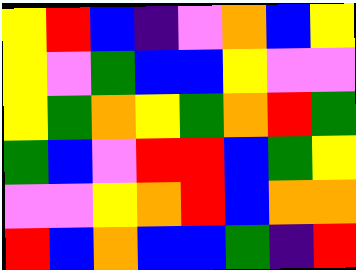[["yellow", "red", "blue", "indigo", "violet", "orange", "blue", "yellow"], ["yellow", "violet", "green", "blue", "blue", "yellow", "violet", "violet"], ["yellow", "green", "orange", "yellow", "green", "orange", "red", "green"], ["green", "blue", "violet", "red", "red", "blue", "green", "yellow"], ["violet", "violet", "yellow", "orange", "red", "blue", "orange", "orange"], ["red", "blue", "orange", "blue", "blue", "green", "indigo", "red"]]